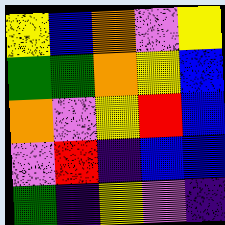[["yellow", "blue", "orange", "violet", "yellow"], ["green", "green", "orange", "yellow", "blue"], ["orange", "violet", "yellow", "red", "blue"], ["violet", "red", "indigo", "blue", "blue"], ["green", "indigo", "yellow", "violet", "indigo"]]